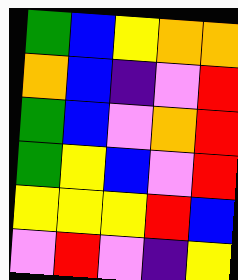[["green", "blue", "yellow", "orange", "orange"], ["orange", "blue", "indigo", "violet", "red"], ["green", "blue", "violet", "orange", "red"], ["green", "yellow", "blue", "violet", "red"], ["yellow", "yellow", "yellow", "red", "blue"], ["violet", "red", "violet", "indigo", "yellow"]]